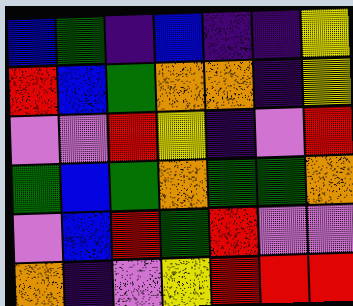[["blue", "green", "indigo", "blue", "indigo", "indigo", "yellow"], ["red", "blue", "green", "orange", "orange", "indigo", "yellow"], ["violet", "violet", "red", "yellow", "indigo", "violet", "red"], ["green", "blue", "green", "orange", "green", "green", "orange"], ["violet", "blue", "red", "green", "red", "violet", "violet"], ["orange", "indigo", "violet", "yellow", "red", "red", "red"]]